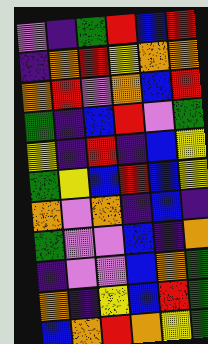[["violet", "indigo", "green", "red", "blue", "red"], ["indigo", "orange", "red", "yellow", "orange", "orange"], ["orange", "red", "violet", "orange", "blue", "red"], ["green", "indigo", "blue", "red", "violet", "green"], ["yellow", "indigo", "red", "indigo", "blue", "yellow"], ["green", "yellow", "blue", "red", "blue", "yellow"], ["orange", "violet", "orange", "indigo", "blue", "indigo"], ["green", "violet", "violet", "blue", "indigo", "orange"], ["indigo", "violet", "violet", "blue", "orange", "green"], ["orange", "indigo", "yellow", "blue", "red", "green"], ["blue", "orange", "red", "orange", "yellow", "green"]]